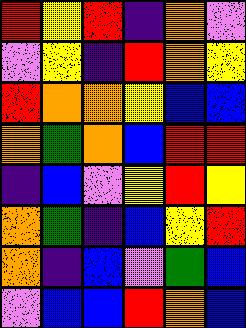[["red", "yellow", "red", "indigo", "orange", "violet"], ["violet", "yellow", "indigo", "red", "orange", "yellow"], ["red", "orange", "orange", "yellow", "blue", "blue"], ["orange", "green", "orange", "blue", "red", "red"], ["indigo", "blue", "violet", "yellow", "red", "yellow"], ["orange", "green", "indigo", "blue", "yellow", "red"], ["orange", "indigo", "blue", "violet", "green", "blue"], ["violet", "blue", "blue", "red", "orange", "blue"]]